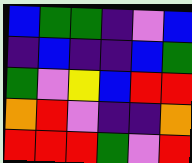[["blue", "green", "green", "indigo", "violet", "blue"], ["indigo", "blue", "indigo", "indigo", "blue", "green"], ["green", "violet", "yellow", "blue", "red", "red"], ["orange", "red", "violet", "indigo", "indigo", "orange"], ["red", "red", "red", "green", "violet", "red"]]